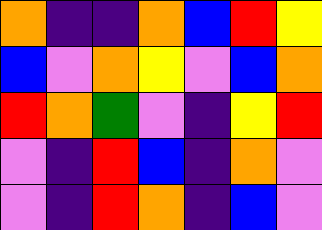[["orange", "indigo", "indigo", "orange", "blue", "red", "yellow"], ["blue", "violet", "orange", "yellow", "violet", "blue", "orange"], ["red", "orange", "green", "violet", "indigo", "yellow", "red"], ["violet", "indigo", "red", "blue", "indigo", "orange", "violet"], ["violet", "indigo", "red", "orange", "indigo", "blue", "violet"]]